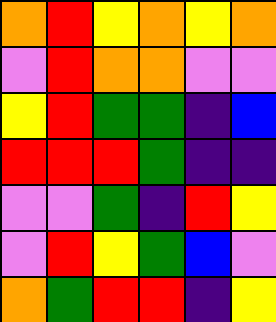[["orange", "red", "yellow", "orange", "yellow", "orange"], ["violet", "red", "orange", "orange", "violet", "violet"], ["yellow", "red", "green", "green", "indigo", "blue"], ["red", "red", "red", "green", "indigo", "indigo"], ["violet", "violet", "green", "indigo", "red", "yellow"], ["violet", "red", "yellow", "green", "blue", "violet"], ["orange", "green", "red", "red", "indigo", "yellow"]]